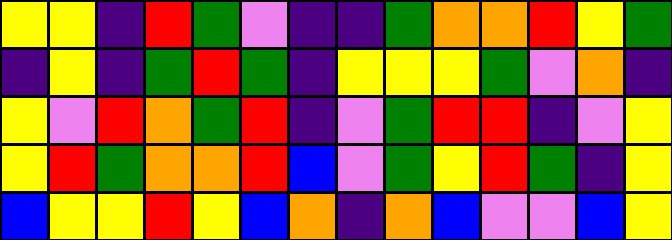[["yellow", "yellow", "indigo", "red", "green", "violet", "indigo", "indigo", "green", "orange", "orange", "red", "yellow", "green"], ["indigo", "yellow", "indigo", "green", "red", "green", "indigo", "yellow", "yellow", "yellow", "green", "violet", "orange", "indigo"], ["yellow", "violet", "red", "orange", "green", "red", "indigo", "violet", "green", "red", "red", "indigo", "violet", "yellow"], ["yellow", "red", "green", "orange", "orange", "red", "blue", "violet", "green", "yellow", "red", "green", "indigo", "yellow"], ["blue", "yellow", "yellow", "red", "yellow", "blue", "orange", "indigo", "orange", "blue", "violet", "violet", "blue", "yellow"]]